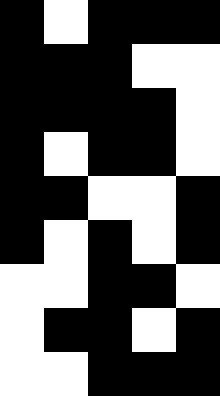[["black", "white", "black", "black", "black"], ["black", "black", "black", "white", "white"], ["black", "black", "black", "black", "white"], ["black", "white", "black", "black", "white"], ["black", "black", "white", "white", "black"], ["black", "white", "black", "white", "black"], ["white", "white", "black", "black", "white"], ["white", "black", "black", "white", "black"], ["white", "white", "black", "black", "black"]]